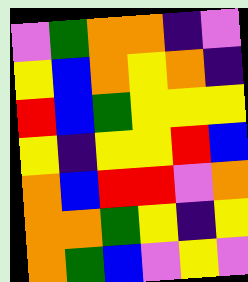[["violet", "green", "orange", "orange", "indigo", "violet"], ["yellow", "blue", "orange", "yellow", "orange", "indigo"], ["red", "blue", "green", "yellow", "yellow", "yellow"], ["yellow", "indigo", "yellow", "yellow", "red", "blue"], ["orange", "blue", "red", "red", "violet", "orange"], ["orange", "orange", "green", "yellow", "indigo", "yellow"], ["orange", "green", "blue", "violet", "yellow", "violet"]]